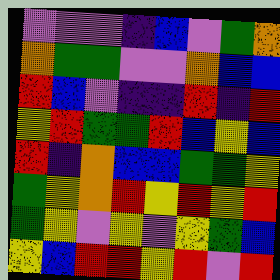[["violet", "violet", "violet", "indigo", "blue", "violet", "green", "orange"], ["orange", "green", "green", "violet", "violet", "orange", "blue", "blue"], ["red", "blue", "violet", "indigo", "indigo", "red", "indigo", "red"], ["yellow", "red", "green", "green", "red", "blue", "yellow", "blue"], ["red", "indigo", "orange", "blue", "blue", "green", "green", "yellow"], ["green", "yellow", "orange", "red", "yellow", "red", "yellow", "red"], ["green", "yellow", "violet", "yellow", "violet", "yellow", "green", "blue"], ["yellow", "blue", "red", "red", "yellow", "red", "violet", "red"]]